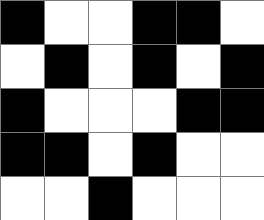[["black", "white", "white", "black", "black", "white"], ["white", "black", "white", "black", "white", "black"], ["black", "white", "white", "white", "black", "black"], ["black", "black", "white", "black", "white", "white"], ["white", "white", "black", "white", "white", "white"]]